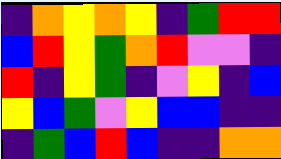[["indigo", "orange", "yellow", "orange", "yellow", "indigo", "green", "red", "red"], ["blue", "red", "yellow", "green", "orange", "red", "violet", "violet", "indigo"], ["red", "indigo", "yellow", "green", "indigo", "violet", "yellow", "indigo", "blue"], ["yellow", "blue", "green", "violet", "yellow", "blue", "blue", "indigo", "indigo"], ["indigo", "green", "blue", "red", "blue", "indigo", "indigo", "orange", "orange"]]